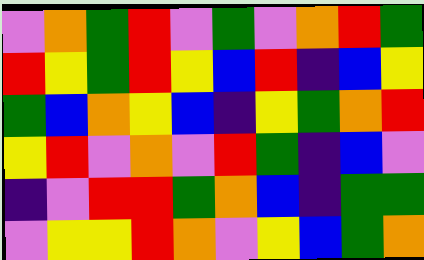[["violet", "orange", "green", "red", "violet", "green", "violet", "orange", "red", "green"], ["red", "yellow", "green", "red", "yellow", "blue", "red", "indigo", "blue", "yellow"], ["green", "blue", "orange", "yellow", "blue", "indigo", "yellow", "green", "orange", "red"], ["yellow", "red", "violet", "orange", "violet", "red", "green", "indigo", "blue", "violet"], ["indigo", "violet", "red", "red", "green", "orange", "blue", "indigo", "green", "green"], ["violet", "yellow", "yellow", "red", "orange", "violet", "yellow", "blue", "green", "orange"]]